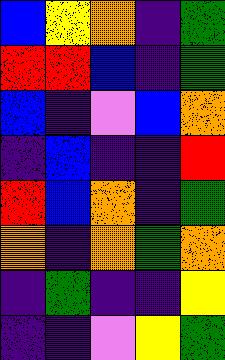[["blue", "yellow", "orange", "indigo", "green"], ["red", "red", "blue", "indigo", "green"], ["blue", "indigo", "violet", "blue", "orange"], ["indigo", "blue", "indigo", "indigo", "red"], ["red", "blue", "orange", "indigo", "green"], ["orange", "indigo", "orange", "green", "orange"], ["indigo", "green", "indigo", "indigo", "yellow"], ["indigo", "indigo", "violet", "yellow", "green"]]